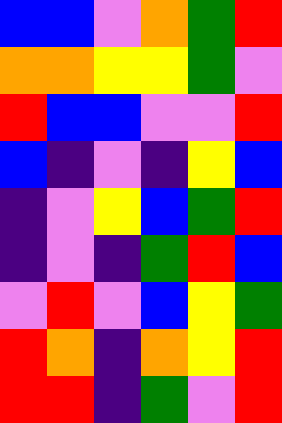[["blue", "blue", "violet", "orange", "green", "red"], ["orange", "orange", "yellow", "yellow", "green", "violet"], ["red", "blue", "blue", "violet", "violet", "red"], ["blue", "indigo", "violet", "indigo", "yellow", "blue"], ["indigo", "violet", "yellow", "blue", "green", "red"], ["indigo", "violet", "indigo", "green", "red", "blue"], ["violet", "red", "violet", "blue", "yellow", "green"], ["red", "orange", "indigo", "orange", "yellow", "red"], ["red", "red", "indigo", "green", "violet", "red"]]